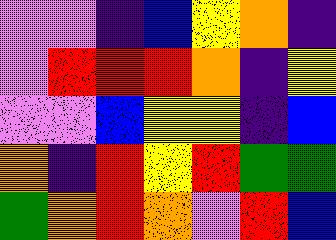[["violet", "violet", "indigo", "blue", "yellow", "orange", "indigo"], ["violet", "red", "red", "red", "orange", "indigo", "yellow"], ["violet", "violet", "blue", "yellow", "yellow", "indigo", "blue"], ["orange", "indigo", "red", "yellow", "red", "green", "green"], ["green", "orange", "red", "orange", "violet", "red", "blue"]]